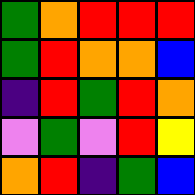[["green", "orange", "red", "red", "red"], ["green", "red", "orange", "orange", "blue"], ["indigo", "red", "green", "red", "orange"], ["violet", "green", "violet", "red", "yellow"], ["orange", "red", "indigo", "green", "blue"]]